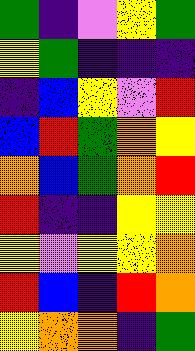[["green", "indigo", "violet", "yellow", "green"], ["yellow", "green", "indigo", "indigo", "indigo"], ["indigo", "blue", "yellow", "violet", "red"], ["blue", "red", "green", "orange", "yellow"], ["orange", "blue", "green", "orange", "red"], ["red", "indigo", "indigo", "yellow", "yellow"], ["yellow", "violet", "yellow", "yellow", "orange"], ["red", "blue", "indigo", "red", "orange"], ["yellow", "orange", "orange", "indigo", "green"]]